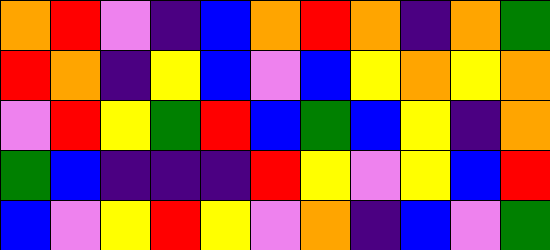[["orange", "red", "violet", "indigo", "blue", "orange", "red", "orange", "indigo", "orange", "green"], ["red", "orange", "indigo", "yellow", "blue", "violet", "blue", "yellow", "orange", "yellow", "orange"], ["violet", "red", "yellow", "green", "red", "blue", "green", "blue", "yellow", "indigo", "orange"], ["green", "blue", "indigo", "indigo", "indigo", "red", "yellow", "violet", "yellow", "blue", "red"], ["blue", "violet", "yellow", "red", "yellow", "violet", "orange", "indigo", "blue", "violet", "green"]]